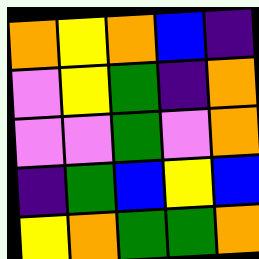[["orange", "yellow", "orange", "blue", "indigo"], ["violet", "yellow", "green", "indigo", "orange"], ["violet", "violet", "green", "violet", "orange"], ["indigo", "green", "blue", "yellow", "blue"], ["yellow", "orange", "green", "green", "orange"]]